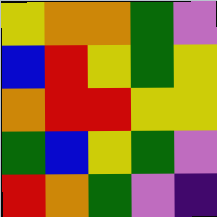[["yellow", "orange", "orange", "green", "violet"], ["blue", "red", "yellow", "green", "yellow"], ["orange", "red", "red", "yellow", "yellow"], ["green", "blue", "yellow", "green", "violet"], ["red", "orange", "green", "violet", "indigo"]]